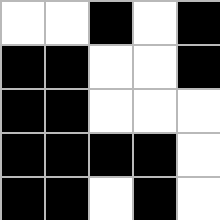[["white", "white", "black", "white", "black"], ["black", "black", "white", "white", "black"], ["black", "black", "white", "white", "white"], ["black", "black", "black", "black", "white"], ["black", "black", "white", "black", "white"]]